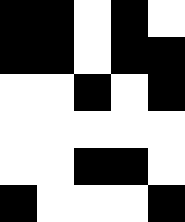[["black", "black", "white", "black", "white"], ["black", "black", "white", "black", "black"], ["white", "white", "black", "white", "black"], ["white", "white", "white", "white", "white"], ["white", "white", "black", "black", "white"], ["black", "white", "white", "white", "black"]]